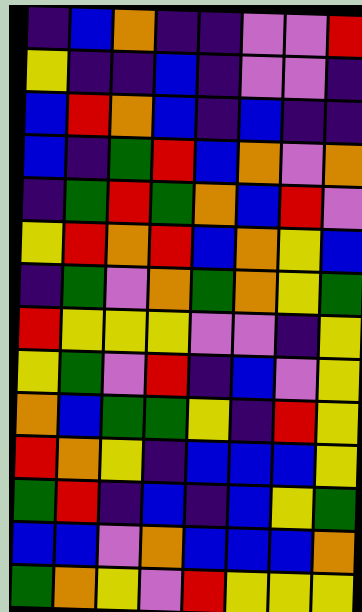[["indigo", "blue", "orange", "indigo", "indigo", "violet", "violet", "red"], ["yellow", "indigo", "indigo", "blue", "indigo", "violet", "violet", "indigo"], ["blue", "red", "orange", "blue", "indigo", "blue", "indigo", "indigo"], ["blue", "indigo", "green", "red", "blue", "orange", "violet", "orange"], ["indigo", "green", "red", "green", "orange", "blue", "red", "violet"], ["yellow", "red", "orange", "red", "blue", "orange", "yellow", "blue"], ["indigo", "green", "violet", "orange", "green", "orange", "yellow", "green"], ["red", "yellow", "yellow", "yellow", "violet", "violet", "indigo", "yellow"], ["yellow", "green", "violet", "red", "indigo", "blue", "violet", "yellow"], ["orange", "blue", "green", "green", "yellow", "indigo", "red", "yellow"], ["red", "orange", "yellow", "indigo", "blue", "blue", "blue", "yellow"], ["green", "red", "indigo", "blue", "indigo", "blue", "yellow", "green"], ["blue", "blue", "violet", "orange", "blue", "blue", "blue", "orange"], ["green", "orange", "yellow", "violet", "red", "yellow", "yellow", "yellow"]]